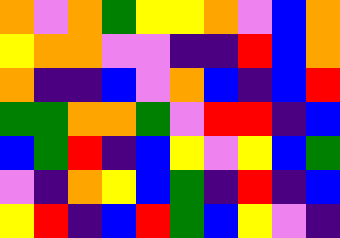[["orange", "violet", "orange", "green", "yellow", "yellow", "orange", "violet", "blue", "orange"], ["yellow", "orange", "orange", "violet", "violet", "indigo", "indigo", "red", "blue", "orange"], ["orange", "indigo", "indigo", "blue", "violet", "orange", "blue", "indigo", "blue", "red"], ["green", "green", "orange", "orange", "green", "violet", "red", "red", "indigo", "blue"], ["blue", "green", "red", "indigo", "blue", "yellow", "violet", "yellow", "blue", "green"], ["violet", "indigo", "orange", "yellow", "blue", "green", "indigo", "red", "indigo", "blue"], ["yellow", "red", "indigo", "blue", "red", "green", "blue", "yellow", "violet", "indigo"]]